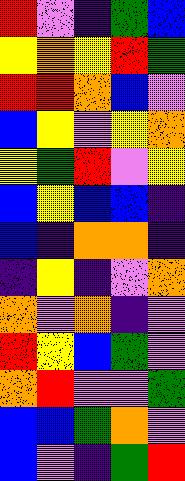[["red", "violet", "indigo", "green", "blue"], ["yellow", "orange", "yellow", "red", "green"], ["red", "red", "orange", "blue", "violet"], ["blue", "yellow", "violet", "yellow", "orange"], ["yellow", "green", "red", "violet", "yellow"], ["blue", "yellow", "blue", "blue", "indigo"], ["blue", "indigo", "orange", "orange", "indigo"], ["indigo", "yellow", "indigo", "violet", "orange"], ["orange", "violet", "orange", "indigo", "violet"], ["red", "yellow", "blue", "green", "violet"], ["orange", "red", "violet", "violet", "green"], ["blue", "blue", "green", "orange", "violet"], ["blue", "violet", "indigo", "green", "red"]]